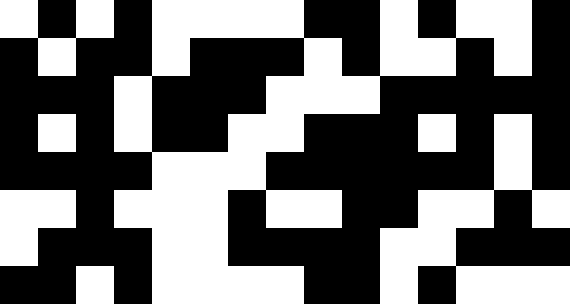[["white", "black", "white", "black", "white", "white", "white", "white", "black", "black", "white", "black", "white", "white", "black"], ["black", "white", "black", "black", "white", "black", "black", "black", "white", "black", "white", "white", "black", "white", "black"], ["black", "black", "black", "white", "black", "black", "black", "white", "white", "white", "black", "black", "black", "black", "black"], ["black", "white", "black", "white", "black", "black", "white", "white", "black", "black", "black", "white", "black", "white", "black"], ["black", "black", "black", "black", "white", "white", "white", "black", "black", "black", "black", "black", "black", "white", "black"], ["white", "white", "black", "white", "white", "white", "black", "white", "white", "black", "black", "white", "white", "black", "white"], ["white", "black", "black", "black", "white", "white", "black", "black", "black", "black", "white", "white", "black", "black", "black"], ["black", "black", "white", "black", "white", "white", "white", "white", "black", "black", "white", "black", "white", "white", "white"]]